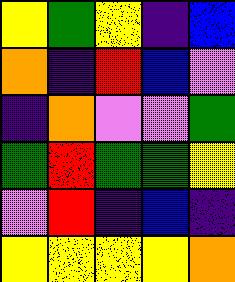[["yellow", "green", "yellow", "indigo", "blue"], ["orange", "indigo", "red", "blue", "violet"], ["indigo", "orange", "violet", "violet", "green"], ["green", "red", "green", "green", "yellow"], ["violet", "red", "indigo", "blue", "indigo"], ["yellow", "yellow", "yellow", "yellow", "orange"]]